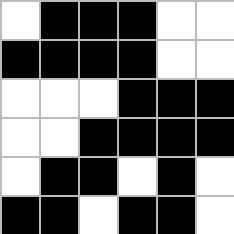[["white", "black", "black", "black", "white", "white"], ["black", "black", "black", "black", "white", "white"], ["white", "white", "white", "black", "black", "black"], ["white", "white", "black", "black", "black", "black"], ["white", "black", "black", "white", "black", "white"], ["black", "black", "white", "black", "black", "white"]]